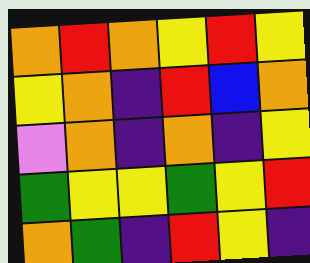[["orange", "red", "orange", "yellow", "red", "yellow"], ["yellow", "orange", "indigo", "red", "blue", "orange"], ["violet", "orange", "indigo", "orange", "indigo", "yellow"], ["green", "yellow", "yellow", "green", "yellow", "red"], ["orange", "green", "indigo", "red", "yellow", "indigo"]]